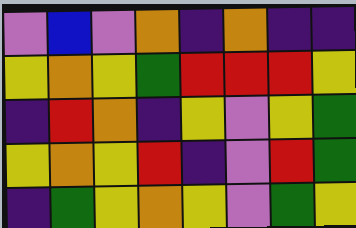[["violet", "blue", "violet", "orange", "indigo", "orange", "indigo", "indigo"], ["yellow", "orange", "yellow", "green", "red", "red", "red", "yellow"], ["indigo", "red", "orange", "indigo", "yellow", "violet", "yellow", "green"], ["yellow", "orange", "yellow", "red", "indigo", "violet", "red", "green"], ["indigo", "green", "yellow", "orange", "yellow", "violet", "green", "yellow"]]